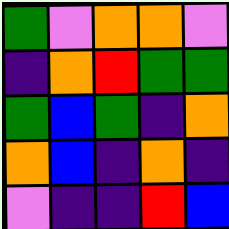[["green", "violet", "orange", "orange", "violet"], ["indigo", "orange", "red", "green", "green"], ["green", "blue", "green", "indigo", "orange"], ["orange", "blue", "indigo", "orange", "indigo"], ["violet", "indigo", "indigo", "red", "blue"]]